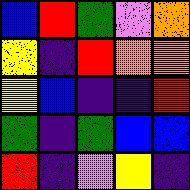[["blue", "red", "green", "violet", "orange"], ["yellow", "indigo", "red", "orange", "orange"], ["yellow", "blue", "indigo", "indigo", "red"], ["green", "indigo", "green", "blue", "blue"], ["red", "indigo", "violet", "yellow", "indigo"]]